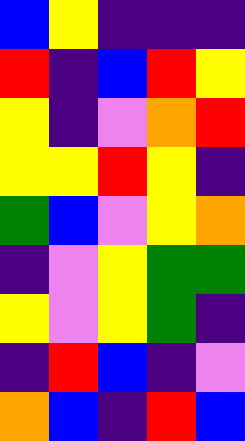[["blue", "yellow", "indigo", "indigo", "indigo"], ["red", "indigo", "blue", "red", "yellow"], ["yellow", "indigo", "violet", "orange", "red"], ["yellow", "yellow", "red", "yellow", "indigo"], ["green", "blue", "violet", "yellow", "orange"], ["indigo", "violet", "yellow", "green", "green"], ["yellow", "violet", "yellow", "green", "indigo"], ["indigo", "red", "blue", "indigo", "violet"], ["orange", "blue", "indigo", "red", "blue"]]